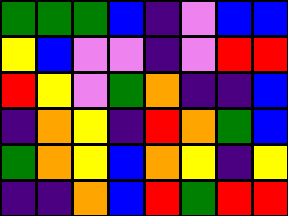[["green", "green", "green", "blue", "indigo", "violet", "blue", "blue"], ["yellow", "blue", "violet", "violet", "indigo", "violet", "red", "red"], ["red", "yellow", "violet", "green", "orange", "indigo", "indigo", "blue"], ["indigo", "orange", "yellow", "indigo", "red", "orange", "green", "blue"], ["green", "orange", "yellow", "blue", "orange", "yellow", "indigo", "yellow"], ["indigo", "indigo", "orange", "blue", "red", "green", "red", "red"]]